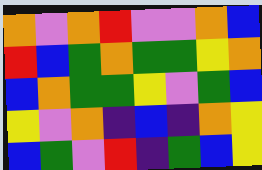[["orange", "violet", "orange", "red", "violet", "violet", "orange", "blue"], ["red", "blue", "green", "orange", "green", "green", "yellow", "orange"], ["blue", "orange", "green", "green", "yellow", "violet", "green", "blue"], ["yellow", "violet", "orange", "indigo", "blue", "indigo", "orange", "yellow"], ["blue", "green", "violet", "red", "indigo", "green", "blue", "yellow"]]